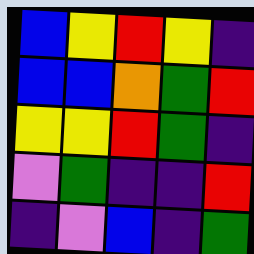[["blue", "yellow", "red", "yellow", "indigo"], ["blue", "blue", "orange", "green", "red"], ["yellow", "yellow", "red", "green", "indigo"], ["violet", "green", "indigo", "indigo", "red"], ["indigo", "violet", "blue", "indigo", "green"]]